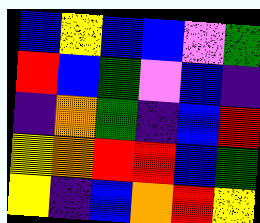[["blue", "yellow", "blue", "blue", "violet", "green"], ["red", "blue", "green", "violet", "blue", "indigo"], ["indigo", "orange", "green", "indigo", "blue", "red"], ["yellow", "orange", "red", "red", "blue", "green"], ["yellow", "indigo", "blue", "orange", "red", "yellow"]]